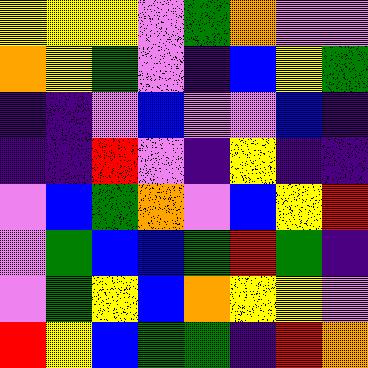[["yellow", "yellow", "yellow", "violet", "green", "orange", "violet", "violet"], ["orange", "yellow", "green", "violet", "indigo", "blue", "yellow", "green"], ["indigo", "indigo", "violet", "blue", "violet", "violet", "blue", "indigo"], ["indigo", "indigo", "red", "violet", "indigo", "yellow", "indigo", "indigo"], ["violet", "blue", "green", "orange", "violet", "blue", "yellow", "red"], ["violet", "green", "blue", "blue", "green", "red", "green", "indigo"], ["violet", "green", "yellow", "blue", "orange", "yellow", "yellow", "violet"], ["red", "yellow", "blue", "green", "green", "indigo", "red", "orange"]]